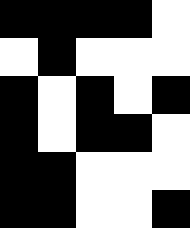[["black", "black", "black", "black", "white"], ["white", "black", "white", "white", "white"], ["black", "white", "black", "white", "black"], ["black", "white", "black", "black", "white"], ["black", "black", "white", "white", "white"], ["black", "black", "white", "white", "black"]]